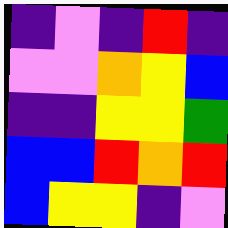[["indigo", "violet", "indigo", "red", "indigo"], ["violet", "violet", "orange", "yellow", "blue"], ["indigo", "indigo", "yellow", "yellow", "green"], ["blue", "blue", "red", "orange", "red"], ["blue", "yellow", "yellow", "indigo", "violet"]]